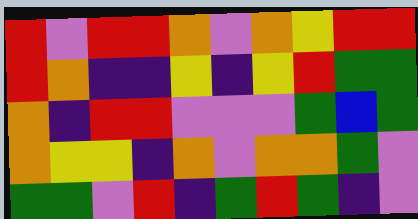[["red", "violet", "red", "red", "orange", "violet", "orange", "yellow", "red", "red"], ["red", "orange", "indigo", "indigo", "yellow", "indigo", "yellow", "red", "green", "green"], ["orange", "indigo", "red", "red", "violet", "violet", "violet", "green", "blue", "green"], ["orange", "yellow", "yellow", "indigo", "orange", "violet", "orange", "orange", "green", "violet"], ["green", "green", "violet", "red", "indigo", "green", "red", "green", "indigo", "violet"]]